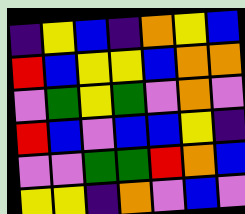[["indigo", "yellow", "blue", "indigo", "orange", "yellow", "blue"], ["red", "blue", "yellow", "yellow", "blue", "orange", "orange"], ["violet", "green", "yellow", "green", "violet", "orange", "violet"], ["red", "blue", "violet", "blue", "blue", "yellow", "indigo"], ["violet", "violet", "green", "green", "red", "orange", "blue"], ["yellow", "yellow", "indigo", "orange", "violet", "blue", "violet"]]